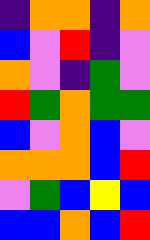[["indigo", "orange", "orange", "indigo", "orange"], ["blue", "violet", "red", "indigo", "violet"], ["orange", "violet", "indigo", "green", "violet"], ["red", "green", "orange", "green", "green"], ["blue", "violet", "orange", "blue", "violet"], ["orange", "orange", "orange", "blue", "red"], ["violet", "green", "blue", "yellow", "blue"], ["blue", "blue", "orange", "blue", "red"]]